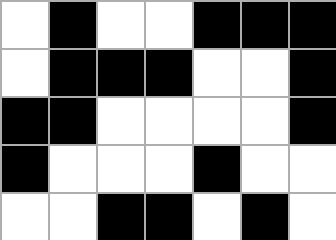[["white", "black", "white", "white", "black", "black", "black"], ["white", "black", "black", "black", "white", "white", "black"], ["black", "black", "white", "white", "white", "white", "black"], ["black", "white", "white", "white", "black", "white", "white"], ["white", "white", "black", "black", "white", "black", "white"]]